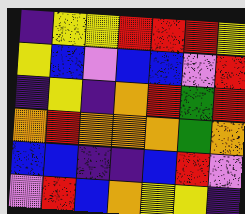[["indigo", "yellow", "yellow", "red", "red", "red", "yellow"], ["yellow", "blue", "violet", "blue", "blue", "violet", "red"], ["indigo", "yellow", "indigo", "orange", "red", "green", "red"], ["orange", "red", "orange", "orange", "orange", "green", "orange"], ["blue", "blue", "indigo", "indigo", "blue", "red", "violet"], ["violet", "red", "blue", "orange", "yellow", "yellow", "indigo"]]